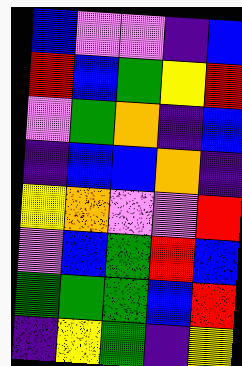[["blue", "violet", "violet", "indigo", "blue"], ["red", "blue", "green", "yellow", "red"], ["violet", "green", "orange", "indigo", "blue"], ["indigo", "blue", "blue", "orange", "indigo"], ["yellow", "orange", "violet", "violet", "red"], ["violet", "blue", "green", "red", "blue"], ["green", "green", "green", "blue", "red"], ["indigo", "yellow", "green", "indigo", "yellow"]]